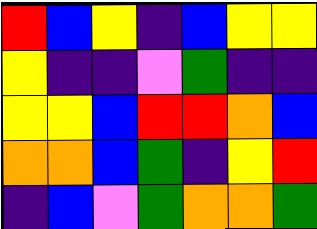[["red", "blue", "yellow", "indigo", "blue", "yellow", "yellow"], ["yellow", "indigo", "indigo", "violet", "green", "indigo", "indigo"], ["yellow", "yellow", "blue", "red", "red", "orange", "blue"], ["orange", "orange", "blue", "green", "indigo", "yellow", "red"], ["indigo", "blue", "violet", "green", "orange", "orange", "green"]]